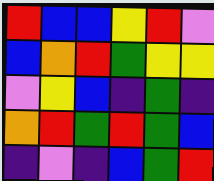[["red", "blue", "blue", "yellow", "red", "violet"], ["blue", "orange", "red", "green", "yellow", "yellow"], ["violet", "yellow", "blue", "indigo", "green", "indigo"], ["orange", "red", "green", "red", "green", "blue"], ["indigo", "violet", "indigo", "blue", "green", "red"]]